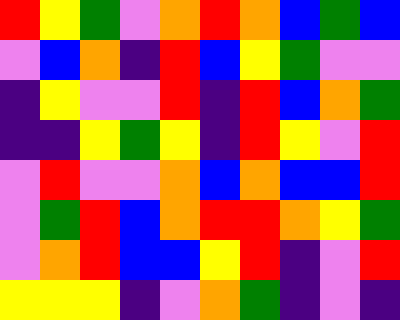[["red", "yellow", "green", "violet", "orange", "red", "orange", "blue", "green", "blue"], ["violet", "blue", "orange", "indigo", "red", "blue", "yellow", "green", "violet", "violet"], ["indigo", "yellow", "violet", "violet", "red", "indigo", "red", "blue", "orange", "green"], ["indigo", "indigo", "yellow", "green", "yellow", "indigo", "red", "yellow", "violet", "red"], ["violet", "red", "violet", "violet", "orange", "blue", "orange", "blue", "blue", "red"], ["violet", "green", "red", "blue", "orange", "red", "red", "orange", "yellow", "green"], ["violet", "orange", "red", "blue", "blue", "yellow", "red", "indigo", "violet", "red"], ["yellow", "yellow", "yellow", "indigo", "violet", "orange", "green", "indigo", "violet", "indigo"]]